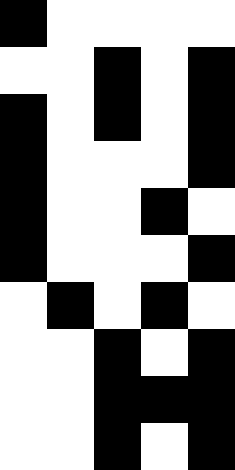[["black", "white", "white", "white", "white"], ["white", "white", "black", "white", "black"], ["black", "white", "black", "white", "black"], ["black", "white", "white", "white", "black"], ["black", "white", "white", "black", "white"], ["black", "white", "white", "white", "black"], ["white", "black", "white", "black", "white"], ["white", "white", "black", "white", "black"], ["white", "white", "black", "black", "black"], ["white", "white", "black", "white", "black"]]